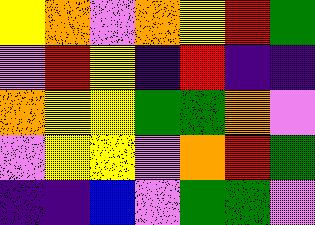[["yellow", "orange", "violet", "orange", "yellow", "red", "green"], ["violet", "red", "yellow", "indigo", "red", "indigo", "indigo"], ["orange", "yellow", "yellow", "green", "green", "orange", "violet"], ["violet", "yellow", "yellow", "violet", "orange", "red", "green"], ["indigo", "indigo", "blue", "violet", "green", "green", "violet"]]